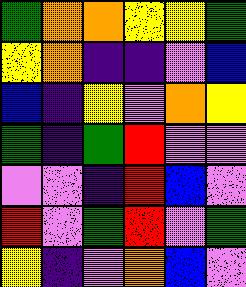[["green", "orange", "orange", "yellow", "yellow", "green"], ["yellow", "orange", "indigo", "indigo", "violet", "blue"], ["blue", "indigo", "yellow", "violet", "orange", "yellow"], ["green", "indigo", "green", "red", "violet", "violet"], ["violet", "violet", "indigo", "red", "blue", "violet"], ["red", "violet", "green", "red", "violet", "green"], ["yellow", "indigo", "violet", "orange", "blue", "violet"]]